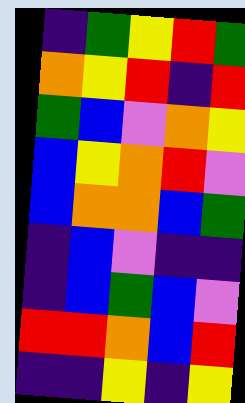[["indigo", "green", "yellow", "red", "green"], ["orange", "yellow", "red", "indigo", "red"], ["green", "blue", "violet", "orange", "yellow"], ["blue", "yellow", "orange", "red", "violet"], ["blue", "orange", "orange", "blue", "green"], ["indigo", "blue", "violet", "indigo", "indigo"], ["indigo", "blue", "green", "blue", "violet"], ["red", "red", "orange", "blue", "red"], ["indigo", "indigo", "yellow", "indigo", "yellow"]]